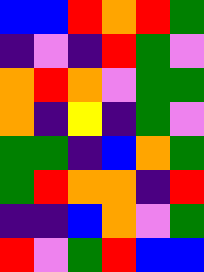[["blue", "blue", "red", "orange", "red", "green"], ["indigo", "violet", "indigo", "red", "green", "violet"], ["orange", "red", "orange", "violet", "green", "green"], ["orange", "indigo", "yellow", "indigo", "green", "violet"], ["green", "green", "indigo", "blue", "orange", "green"], ["green", "red", "orange", "orange", "indigo", "red"], ["indigo", "indigo", "blue", "orange", "violet", "green"], ["red", "violet", "green", "red", "blue", "blue"]]